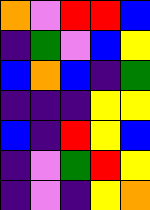[["orange", "violet", "red", "red", "blue"], ["indigo", "green", "violet", "blue", "yellow"], ["blue", "orange", "blue", "indigo", "green"], ["indigo", "indigo", "indigo", "yellow", "yellow"], ["blue", "indigo", "red", "yellow", "blue"], ["indigo", "violet", "green", "red", "yellow"], ["indigo", "violet", "indigo", "yellow", "orange"]]